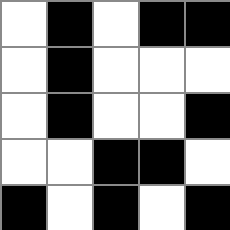[["white", "black", "white", "black", "black"], ["white", "black", "white", "white", "white"], ["white", "black", "white", "white", "black"], ["white", "white", "black", "black", "white"], ["black", "white", "black", "white", "black"]]